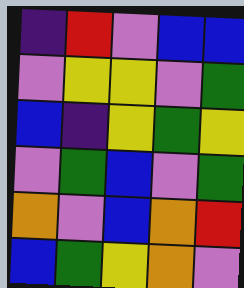[["indigo", "red", "violet", "blue", "blue"], ["violet", "yellow", "yellow", "violet", "green"], ["blue", "indigo", "yellow", "green", "yellow"], ["violet", "green", "blue", "violet", "green"], ["orange", "violet", "blue", "orange", "red"], ["blue", "green", "yellow", "orange", "violet"]]